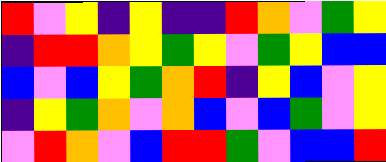[["red", "violet", "yellow", "indigo", "yellow", "indigo", "indigo", "red", "orange", "violet", "green", "yellow"], ["indigo", "red", "red", "orange", "yellow", "green", "yellow", "violet", "green", "yellow", "blue", "blue"], ["blue", "violet", "blue", "yellow", "green", "orange", "red", "indigo", "yellow", "blue", "violet", "yellow"], ["indigo", "yellow", "green", "orange", "violet", "orange", "blue", "violet", "blue", "green", "violet", "yellow"], ["violet", "red", "orange", "violet", "blue", "red", "red", "green", "violet", "blue", "blue", "red"]]